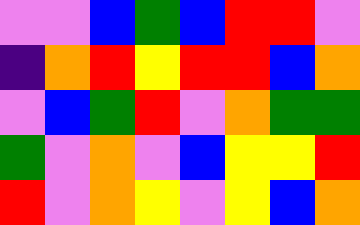[["violet", "violet", "blue", "green", "blue", "red", "red", "violet"], ["indigo", "orange", "red", "yellow", "red", "red", "blue", "orange"], ["violet", "blue", "green", "red", "violet", "orange", "green", "green"], ["green", "violet", "orange", "violet", "blue", "yellow", "yellow", "red"], ["red", "violet", "orange", "yellow", "violet", "yellow", "blue", "orange"]]